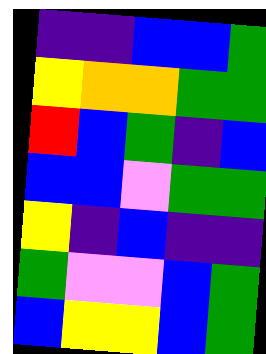[["indigo", "indigo", "blue", "blue", "green"], ["yellow", "orange", "orange", "green", "green"], ["red", "blue", "green", "indigo", "blue"], ["blue", "blue", "violet", "green", "green"], ["yellow", "indigo", "blue", "indigo", "indigo"], ["green", "violet", "violet", "blue", "green"], ["blue", "yellow", "yellow", "blue", "green"]]